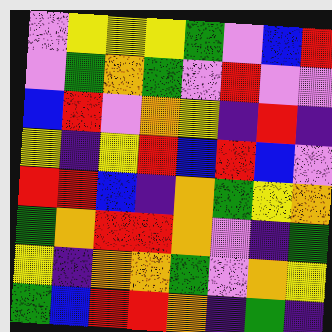[["violet", "yellow", "yellow", "yellow", "green", "violet", "blue", "red"], ["violet", "green", "orange", "green", "violet", "red", "violet", "violet"], ["blue", "red", "violet", "orange", "yellow", "indigo", "red", "indigo"], ["yellow", "indigo", "yellow", "red", "blue", "red", "blue", "violet"], ["red", "red", "blue", "indigo", "orange", "green", "yellow", "orange"], ["green", "orange", "red", "red", "orange", "violet", "indigo", "green"], ["yellow", "indigo", "orange", "orange", "green", "violet", "orange", "yellow"], ["green", "blue", "red", "red", "orange", "indigo", "green", "indigo"]]